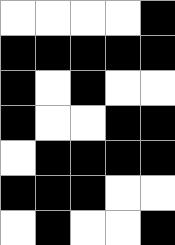[["white", "white", "white", "white", "black"], ["black", "black", "black", "black", "black"], ["black", "white", "black", "white", "white"], ["black", "white", "white", "black", "black"], ["white", "black", "black", "black", "black"], ["black", "black", "black", "white", "white"], ["white", "black", "white", "white", "black"]]